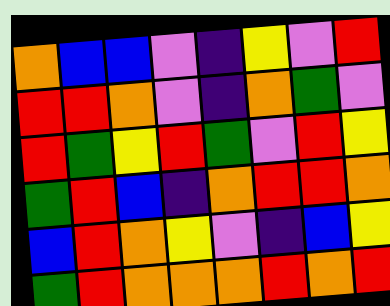[["orange", "blue", "blue", "violet", "indigo", "yellow", "violet", "red"], ["red", "red", "orange", "violet", "indigo", "orange", "green", "violet"], ["red", "green", "yellow", "red", "green", "violet", "red", "yellow"], ["green", "red", "blue", "indigo", "orange", "red", "red", "orange"], ["blue", "red", "orange", "yellow", "violet", "indigo", "blue", "yellow"], ["green", "red", "orange", "orange", "orange", "red", "orange", "red"]]